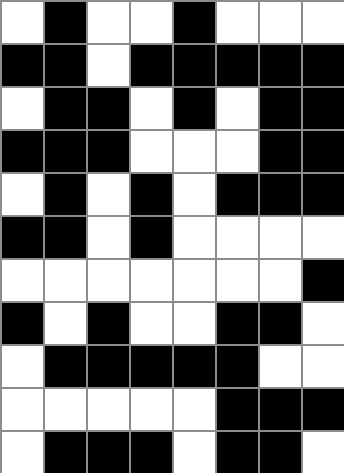[["white", "black", "white", "white", "black", "white", "white", "white"], ["black", "black", "white", "black", "black", "black", "black", "black"], ["white", "black", "black", "white", "black", "white", "black", "black"], ["black", "black", "black", "white", "white", "white", "black", "black"], ["white", "black", "white", "black", "white", "black", "black", "black"], ["black", "black", "white", "black", "white", "white", "white", "white"], ["white", "white", "white", "white", "white", "white", "white", "black"], ["black", "white", "black", "white", "white", "black", "black", "white"], ["white", "black", "black", "black", "black", "black", "white", "white"], ["white", "white", "white", "white", "white", "black", "black", "black"], ["white", "black", "black", "black", "white", "black", "black", "white"]]